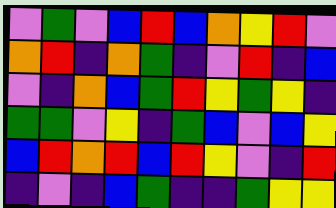[["violet", "green", "violet", "blue", "red", "blue", "orange", "yellow", "red", "violet"], ["orange", "red", "indigo", "orange", "green", "indigo", "violet", "red", "indigo", "blue"], ["violet", "indigo", "orange", "blue", "green", "red", "yellow", "green", "yellow", "indigo"], ["green", "green", "violet", "yellow", "indigo", "green", "blue", "violet", "blue", "yellow"], ["blue", "red", "orange", "red", "blue", "red", "yellow", "violet", "indigo", "red"], ["indigo", "violet", "indigo", "blue", "green", "indigo", "indigo", "green", "yellow", "yellow"]]